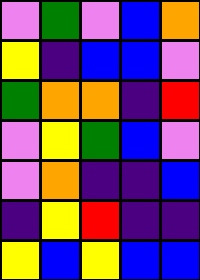[["violet", "green", "violet", "blue", "orange"], ["yellow", "indigo", "blue", "blue", "violet"], ["green", "orange", "orange", "indigo", "red"], ["violet", "yellow", "green", "blue", "violet"], ["violet", "orange", "indigo", "indigo", "blue"], ["indigo", "yellow", "red", "indigo", "indigo"], ["yellow", "blue", "yellow", "blue", "blue"]]